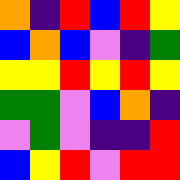[["orange", "indigo", "red", "blue", "red", "yellow"], ["blue", "orange", "blue", "violet", "indigo", "green"], ["yellow", "yellow", "red", "yellow", "red", "yellow"], ["green", "green", "violet", "blue", "orange", "indigo"], ["violet", "green", "violet", "indigo", "indigo", "red"], ["blue", "yellow", "red", "violet", "red", "red"]]